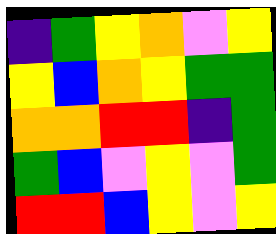[["indigo", "green", "yellow", "orange", "violet", "yellow"], ["yellow", "blue", "orange", "yellow", "green", "green"], ["orange", "orange", "red", "red", "indigo", "green"], ["green", "blue", "violet", "yellow", "violet", "green"], ["red", "red", "blue", "yellow", "violet", "yellow"]]